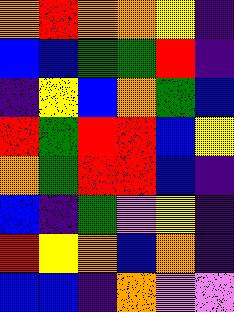[["orange", "red", "orange", "orange", "yellow", "indigo"], ["blue", "blue", "green", "green", "red", "indigo"], ["indigo", "yellow", "blue", "orange", "green", "blue"], ["red", "green", "red", "red", "blue", "yellow"], ["orange", "green", "red", "red", "blue", "indigo"], ["blue", "indigo", "green", "violet", "yellow", "indigo"], ["red", "yellow", "orange", "blue", "orange", "indigo"], ["blue", "blue", "indigo", "orange", "violet", "violet"]]